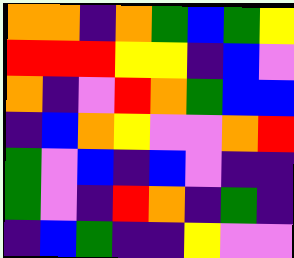[["orange", "orange", "indigo", "orange", "green", "blue", "green", "yellow"], ["red", "red", "red", "yellow", "yellow", "indigo", "blue", "violet"], ["orange", "indigo", "violet", "red", "orange", "green", "blue", "blue"], ["indigo", "blue", "orange", "yellow", "violet", "violet", "orange", "red"], ["green", "violet", "blue", "indigo", "blue", "violet", "indigo", "indigo"], ["green", "violet", "indigo", "red", "orange", "indigo", "green", "indigo"], ["indigo", "blue", "green", "indigo", "indigo", "yellow", "violet", "violet"]]